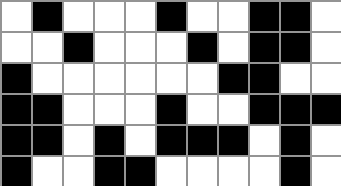[["white", "black", "white", "white", "white", "black", "white", "white", "black", "black", "white"], ["white", "white", "black", "white", "white", "white", "black", "white", "black", "black", "white"], ["black", "white", "white", "white", "white", "white", "white", "black", "black", "white", "white"], ["black", "black", "white", "white", "white", "black", "white", "white", "black", "black", "black"], ["black", "black", "white", "black", "white", "black", "black", "black", "white", "black", "white"], ["black", "white", "white", "black", "black", "white", "white", "white", "white", "black", "white"]]